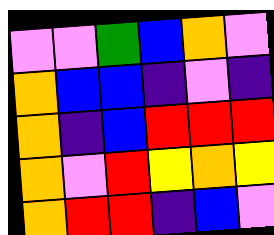[["violet", "violet", "green", "blue", "orange", "violet"], ["orange", "blue", "blue", "indigo", "violet", "indigo"], ["orange", "indigo", "blue", "red", "red", "red"], ["orange", "violet", "red", "yellow", "orange", "yellow"], ["orange", "red", "red", "indigo", "blue", "violet"]]